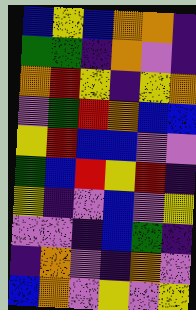[["blue", "yellow", "blue", "orange", "orange", "indigo"], ["green", "green", "indigo", "orange", "violet", "indigo"], ["orange", "red", "yellow", "indigo", "yellow", "orange"], ["violet", "green", "red", "orange", "blue", "blue"], ["yellow", "red", "blue", "blue", "violet", "violet"], ["green", "blue", "red", "yellow", "red", "indigo"], ["yellow", "indigo", "violet", "blue", "violet", "yellow"], ["violet", "violet", "indigo", "blue", "green", "indigo"], ["indigo", "orange", "violet", "indigo", "orange", "violet"], ["blue", "orange", "violet", "yellow", "violet", "yellow"]]